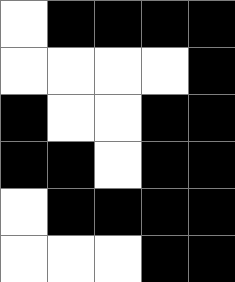[["white", "black", "black", "black", "black"], ["white", "white", "white", "white", "black"], ["black", "white", "white", "black", "black"], ["black", "black", "white", "black", "black"], ["white", "black", "black", "black", "black"], ["white", "white", "white", "black", "black"]]